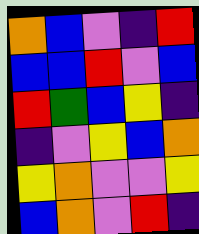[["orange", "blue", "violet", "indigo", "red"], ["blue", "blue", "red", "violet", "blue"], ["red", "green", "blue", "yellow", "indigo"], ["indigo", "violet", "yellow", "blue", "orange"], ["yellow", "orange", "violet", "violet", "yellow"], ["blue", "orange", "violet", "red", "indigo"]]